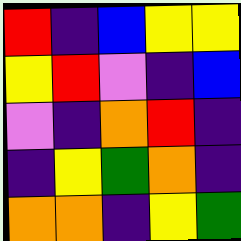[["red", "indigo", "blue", "yellow", "yellow"], ["yellow", "red", "violet", "indigo", "blue"], ["violet", "indigo", "orange", "red", "indigo"], ["indigo", "yellow", "green", "orange", "indigo"], ["orange", "orange", "indigo", "yellow", "green"]]